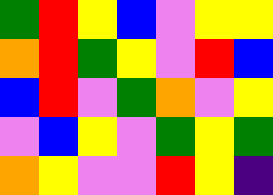[["green", "red", "yellow", "blue", "violet", "yellow", "yellow"], ["orange", "red", "green", "yellow", "violet", "red", "blue"], ["blue", "red", "violet", "green", "orange", "violet", "yellow"], ["violet", "blue", "yellow", "violet", "green", "yellow", "green"], ["orange", "yellow", "violet", "violet", "red", "yellow", "indigo"]]